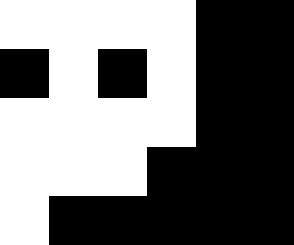[["white", "white", "white", "white", "black", "black"], ["black", "white", "black", "white", "black", "black"], ["white", "white", "white", "white", "black", "black"], ["white", "white", "white", "black", "black", "black"], ["white", "black", "black", "black", "black", "black"]]